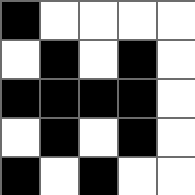[["black", "white", "white", "white", "white"], ["white", "black", "white", "black", "white"], ["black", "black", "black", "black", "white"], ["white", "black", "white", "black", "white"], ["black", "white", "black", "white", "white"]]